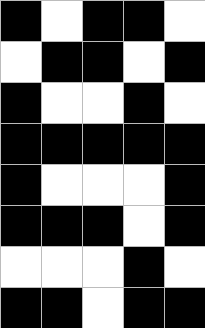[["black", "white", "black", "black", "white"], ["white", "black", "black", "white", "black"], ["black", "white", "white", "black", "white"], ["black", "black", "black", "black", "black"], ["black", "white", "white", "white", "black"], ["black", "black", "black", "white", "black"], ["white", "white", "white", "black", "white"], ["black", "black", "white", "black", "black"]]